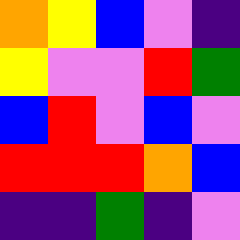[["orange", "yellow", "blue", "violet", "indigo"], ["yellow", "violet", "violet", "red", "green"], ["blue", "red", "violet", "blue", "violet"], ["red", "red", "red", "orange", "blue"], ["indigo", "indigo", "green", "indigo", "violet"]]